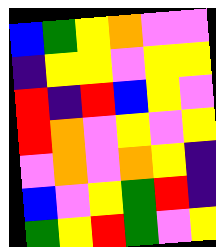[["blue", "green", "yellow", "orange", "violet", "violet"], ["indigo", "yellow", "yellow", "violet", "yellow", "yellow"], ["red", "indigo", "red", "blue", "yellow", "violet"], ["red", "orange", "violet", "yellow", "violet", "yellow"], ["violet", "orange", "violet", "orange", "yellow", "indigo"], ["blue", "violet", "yellow", "green", "red", "indigo"], ["green", "yellow", "red", "green", "violet", "yellow"]]